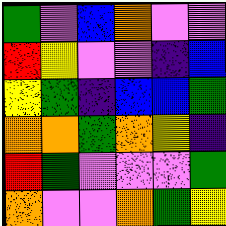[["green", "violet", "blue", "orange", "violet", "violet"], ["red", "yellow", "violet", "violet", "indigo", "blue"], ["yellow", "green", "indigo", "blue", "blue", "green"], ["orange", "orange", "green", "orange", "yellow", "indigo"], ["red", "green", "violet", "violet", "violet", "green"], ["orange", "violet", "violet", "orange", "green", "yellow"]]